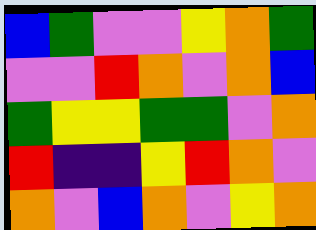[["blue", "green", "violet", "violet", "yellow", "orange", "green"], ["violet", "violet", "red", "orange", "violet", "orange", "blue"], ["green", "yellow", "yellow", "green", "green", "violet", "orange"], ["red", "indigo", "indigo", "yellow", "red", "orange", "violet"], ["orange", "violet", "blue", "orange", "violet", "yellow", "orange"]]